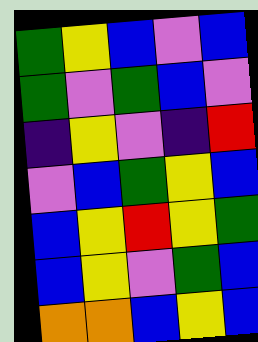[["green", "yellow", "blue", "violet", "blue"], ["green", "violet", "green", "blue", "violet"], ["indigo", "yellow", "violet", "indigo", "red"], ["violet", "blue", "green", "yellow", "blue"], ["blue", "yellow", "red", "yellow", "green"], ["blue", "yellow", "violet", "green", "blue"], ["orange", "orange", "blue", "yellow", "blue"]]